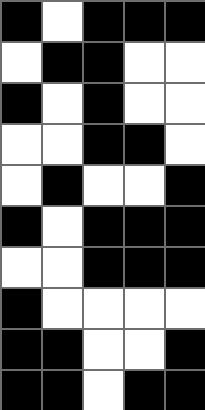[["black", "white", "black", "black", "black"], ["white", "black", "black", "white", "white"], ["black", "white", "black", "white", "white"], ["white", "white", "black", "black", "white"], ["white", "black", "white", "white", "black"], ["black", "white", "black", "black", "black"], ["white", "white", "black", "black", "black"], ["black", "white", "white", "white", "white"], ["black", "black", "white", "white", "black"], ["black", "black", "white", "black", "black"]]